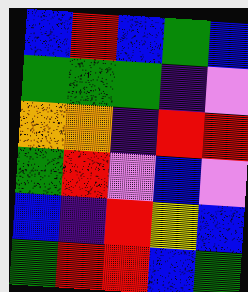[["blue", "red", "blue", "green", "blue"], ["green", "green", "green", "indigo", "violet"], ["orange", "orange", "indigo", "red", "red"], ["green", "red", "violet", "blue", "violet"], ["blue", "indigo", "red", "yellow", "blue"], ["green", "red", "red", "blue", "green"]]